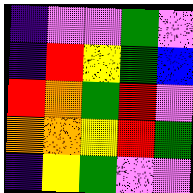[["indigo", "violet", "violet", "green", "violet"], ["indigo", "red", "yellow", "green", "blue"], ["red", "orange", "green", "red", "violet"], ["orange", "orange", "yellow", "red", "green"], ["indigo", "yellow", "green", "violet", "violet"]]